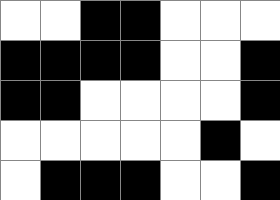[["white", "white", "black", "black", "white", "white", "white"], ["black", "black", "black", "black", "white", "white", "black"], ["black", "black", "white", "white", "white", "white", "black"], ["white", "white", "white", "white", "white", "black", "white"], ["white", "black", "black", "black", "white", "white", "black"]]